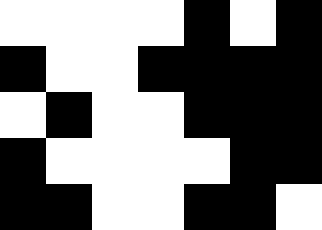[["white", "white", "white", "white", "black", "white", "black"], ["black", "white", "white", "black", "black", "black", "black"], ["white", "black", "white", "white", "black", "black", "black"], ["black", "white", "white", "white", "white", "black", "black"], ["black", "black", "white", "white", "black", "black", "white"]]